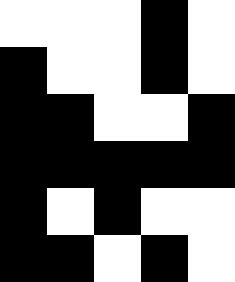[["white", "white", "white", "black", "white"], ["black", "white", "white", "black", "white"], ["black", "black", "white", "white", "black"], ["black", "black", "black", "black", "black"], ["black", "white", "black", "white", "white"], ["black", "black", "white", "black", "white"]]